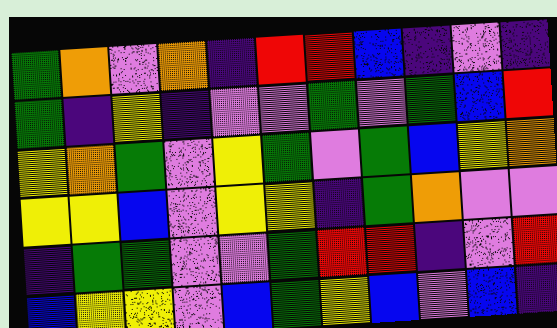[["green", "orange", "violet", "orange", "indigo", "red", "red", "blue", "indigo", "violet", "indigo"], ["green", "indigo", "yellow", "indigo", "violet", "violet", "green", "violet", "green", "blue", "red"], ["yellow", "orange", "green", "violet", "yellow", "green", "violet", "green", "blue", "yellow", "orange"], ["yellow", "yellow", "blue", "violet", "yellow", "yellow", "indigo", "green", "orange", "violet", "violet"], ["indigo", "green", "green", "violet", "violet", "green", "red", "red", "indigo", "violet", "red"], ["blue", "yellow", "yellow", "violet", "blue", "green", "yellow", "blue", "violet", "blue", "indigo"]]